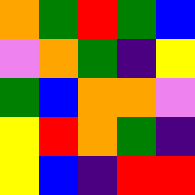[["orange", "green", "red", "green", "blue"], ["violet", "orange", "green", "indigo", "yellow"], ["green", "blue", "orange", "orange", "violet"], ["yellow", "red", "orange", "green", "indigo"], ["yellow", "blue", "indigo", "red", "red"]]